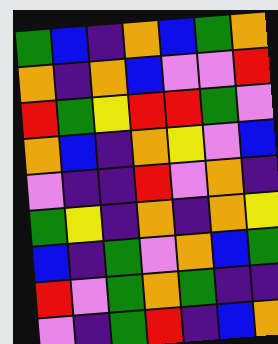[["green", "blue", "indigo", "orange", "blue", "green", "orange"], ["orange", "indigo", "orange", "blue", "violet", "violet", "red"], ["red", "green", "yellow", "red", "red", "green", "violet"], ["orange", "blue", "indigo", "orange", "yellow", "violet", "blue"], ["violet", "indigo", "indigo", "red", "violet", "orange", "indigo"], ["green", "yellow", "indigo", "orange", "indigo", "orange", "yellow"], ["blue", "indigo", "green", "violet", "orange", "blue", "green"], ["red", "violet", "green", "orange", "green", "indigo", "indigo"], ["violet", "indigo", "green", "red", "indigo", "blue", "orange"]]